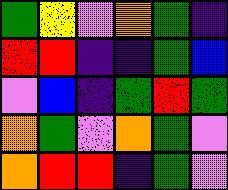[["green", "yellow", "violet", "orange", "green", "indigo"], ["red", "red", "indigo", "indigo", "green", "blue"], ["violet", "blue", "indigo", "green", "red", "green"], ["orange", "green", "violet", "orange", "green", "violet"], ["orange", "red", "red", "indigo", "green", "violet"]]